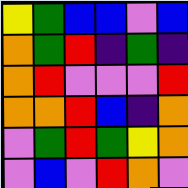[["yellow", "green", "blue", "blue", "violet", "blue"], ["orange", "green", "red", "indigo", "green", "indigo"], ["orange", "red", "violet", "violet", "violet", "red"], ["orange", "orange", "red", "blue", "indigo", "orange"], ["violet", "green", "red", "green", "yellow", "orange"], ["violet", "blue", "violet", "red", "orange", "violet"]]